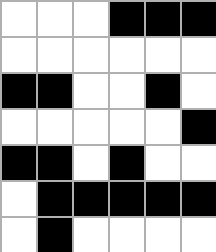[["white", "white", "white", "black", "black", "black"], ["white", "white", "white", "white", "white", "white"], ["black", "black", "white", "white", "black", "white"], ["white", "white", "white", "white", "white", "black"], ["black", "black", "white", "black", "white", "white"], ["white", "black", "black", "black", "black", "black"], ["white", "black", "white", "white", "white", "white"]]